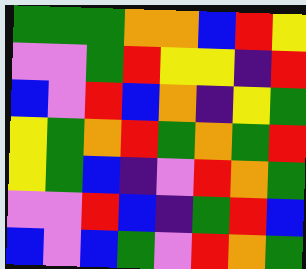[["green", "green", "green", "orange", "orange", "blue", "red", "yellow"], ["violet", "violet", "green", "red", "yellow", "yellow", "indigo", "red"], ["blue", "violet", "red", "blue", "orange", "indigo", "yellow", "green"], ["yellow", "green", "orange", "red", "green", "orange", "green", "red"], ["yellow", "green", "blue", "indigo", "violet", "red", "orange", "green"], ["violet", "violet", "red", "blue", "indigo", "green", "red", "blue"], ["blue", "violet", "blue", "green", "violet", "red", "orange", "green"]]